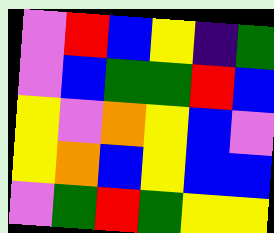[["violet", "red", "blue", "yellow", "indigo", "green"], ["violet", "blue", "green", "green", "red", "blue"], ["yellow", "violet", "orange", "yellow", "blue", "violet"], ["yellow", "orange", "blue", "yellow", "blue", "blue"], ["violet", "green", "red", "green", "yellow", "yellow"]]